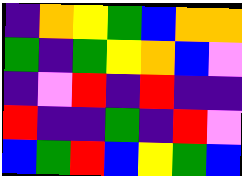[["indigo", "orange", "yellow", "green", "blue", "orange", "orange"], ["green", "indigo", "green", "yellow", "orange", "blue", "violet"], ["indigo", "violet", "red", "indigo", "red", "indigo", "indigo"], ["red", "indigo", "indigo", "green", "indigo", "red", "violet"], ["blue", "green", "red", "blue", "yellow", "green", "blue"]]